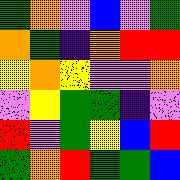[["green", "orange", "violet", "blue", "violet", "green"], ["orange", "green", "indigo", "orange", "red", "red"], ["yellow", "orange", "yellow", "violet", "violet", "orange"], ["violet", "yellow", "green", "green", "indigo", "violet"], ["red", "violet", "green", "yellow", "blue", "red"], ["green", "orange", "red", "green", "green", "blue"]]